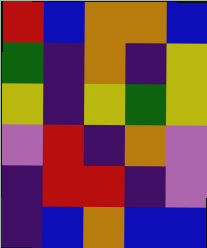[["red", "blue", "orange", "orange", "blue"], ["green", "indigo", "orange", "indigo", "yellow"], ["yellow", "indigo", "yellow", "green", "yellow"], ["violet", "red", "indigo", "orange", "violet"], ["indigo", "red", "red", "indigo", "violet"], ["indigo", "blue", "orange", "blue", "blue"]]